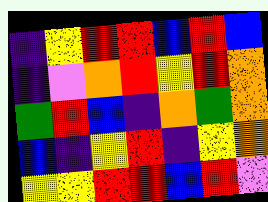[["indigo", "yellow", "red", "red", "blue", "red", "blue"], ["indigo", "violet", "orange", "red", "yellow", "red", "orange"], ["green", "red", "blue", "indigo", "orange", "green", "orange"], ["blue", "indigo", "yellow", "red", "indigo", "yellow", "orange"], ["yellow", "yellow", "red", "red", "blue", "red", "violet"]]